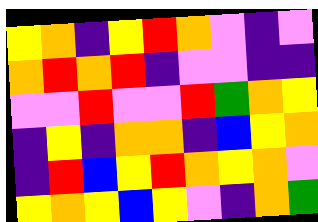[["yellow", "orange", "indigo", "yellow", "red", "orange", "violet", "indigo", "violet"], ["orange", "red", "orange", "red", "indigo", "violet", "violet", "indigo", "indigo"], ["violet", "violet", "red", "violet", "violet", "red", "green", "orange", "yellow"], ["indigo", "yellow", "indigo", "orange", "orange", "indigo", "blue", "yellow", "orange"], ["indigo", "red", "blue", "yellow", "red", "orange", "yellow", "orange", "violet"], ["yellow", "orange", "yellow", "blue", "yellow", "violet", "indigo", "orange", "green"]]